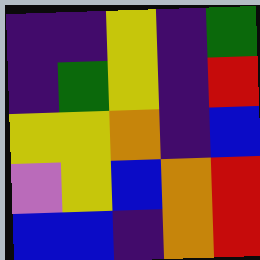[["indigo", "indigo", "yellow", "indigo", "green"], ["indigo", "green", "yellow", "indigo", "red"], ["yellow", "yellow", "orange", "indigo", "blue"], ["violet", "yellow", "blue", "orange", "red"], ["blue", "blue", "indigo", "orange", "red"]]